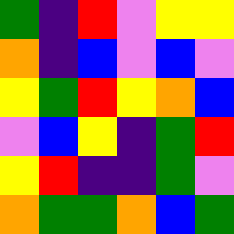[["green", "indigo", "red", "violet", "yellow", "yellow"], ["orange", "indigo", "blue", "violet", "blue", "violet"], ["yellow", "green", "red", "yellow", "orange", "blue"], ["violet", "blue", "yellow", "indigo", "green", "red"], ["yellow", "red", "indigo", "indigo", "green", "violet"], ["orange", "green", "green", "orange", "blue", "green"]]